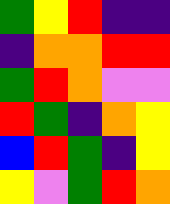[["green", "yellow", "red", "indigo", "indigo"], ["indigo", "orange", "orange", "red", "red"], ["green", "red", "orange", "violet", "violet"], ["red", "green", "indigo", "orange", "yellow"], ["blue", "red", "green", "indigo", "yellow"], ["yellow", "violet", "green", "red", "orange"]]